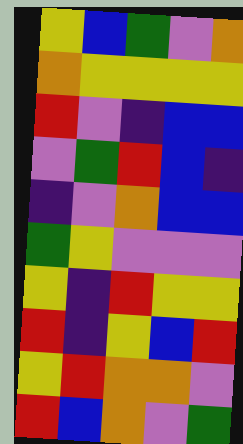[["yellow", "blue", "green", "violet", "orange"], ["orange", "yellow", "yellow", "yellow", "yellow"], ["red", "violet", "indigo", "blue", "blue"], ["violet", "green", "red", "blue", "indigo"], ["indigo", "violet", "orange", "blue", "blue"], ["green", "yellow", "violet", "violet", "violet"], ["yellow", "indigo", "red", "yellow", "yellow"], ["red", "indigo", "yellow", "blue", "red"], ["yellow", "red", "orange", "orange", "violet"], ["red", "blue", "orange", "violet", "green"]]